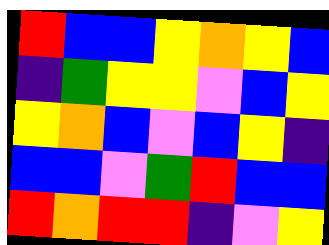[["red", "blue", "blue", "yellow", "orange", "yellow", "blue"], ["indigo", "green", "yellow", "yellow", "violet", "blue", "yellow"], ["yellow", "orange", "blue", "violet", "blue", "yellow", "indigo"], ["blue", "blue", "violet", "green", "red", "blue", "blue"], ["red", "orange", "red", "red", "indigo", "violet", "yellow"]]